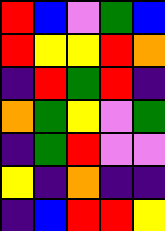[["red", "blue", "violet", "green", "blue"], ["red", "yellow", "yellow", "red", "orange"], ["indigo", "red", "green", "red", "indigo"], ["orange", "green", "yellow", "violet", "green"], ["indigo", "green", "red", "violet", "violet"], ["yellow", "indigo", "orange", "indigo", "indigo"], ["indigo", "blue", "red", "red", "yellow"]]